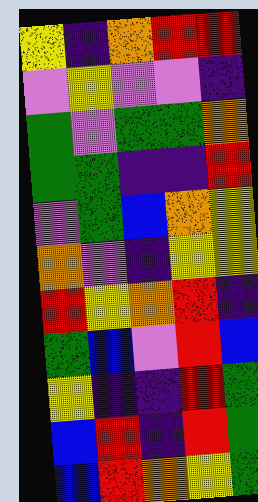[["yellow", "indigo", "orange", "red", "red"], ["violet", "yellow", "violet", "violet", "indigo"], ["green", "violet", "green", "green", "orange"], ["green", "green", "indigo", "indigo", "red"], ["violet", "green", "blue", "orange", "yellow"], ["orange", "violet", "indigo", "yellow", "yellow"], ["red", "yellow", "orange", "red", "indigo"], ["green", "blue", "violet", "red", "blue"], ["yellow", "indigo", "indigo", "red", "green"], ["blue", "red", "indigo", "red", "green"], ["blue", "red", "orange", "yellow", "green"]]